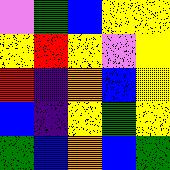[["violet", "green", "blue", "yellow", "yellow"], ["yellow", "red", "yellow", "violet", "yellow"], ["red", "indigo", "orange", "blue", "yellow"], ["blue", "indigo", "yellow", "green", "yellow"], ["green", "blue", "orange", "blue", "green"]]